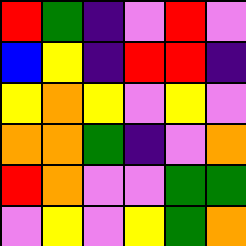[["red", "green", "indigo", "violet", "red", "violet"], ["blue", "yellow", "indigo", "red", "red", "indigo"], ["yellow", "orange", "yellow", "violet", "yellow", "violet"], ["orange", "orange", "green", "indigo", "violet", "orange"], ["red", "orange", "violet", "violet", "green", "green"], ["violet", "yellow", "violet", "yellow", "green", "orange"]]